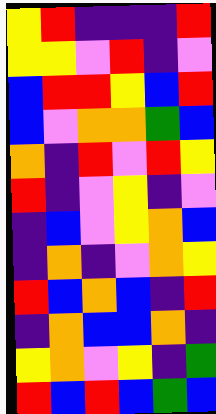[["yellow", "red", "indigo", "indigo", "indigo", "red"], ["yellow", "yellow", "violet", "red", "indigo", "violet"], ["blue", "red", "red", "yellow", "blue", "red"], ["blue", "violet", "orange", "orange", "green", "blue"], ["orange", "indigo", "red", "violet", "red", "yellow"], ["red", "indigo", "violet", "yellow", "indigo", "violet"], ["indigo", "blue", "violet", "yellow", "orange", "blue"], ["indigo", "orange", "indigo", "violet", "orange", "yellow"], ["red", "blue", "orange", "blue", "indigo", "red"], ["indigo", "orange", "blue", "blue", "orange", "indigo"], ["yellow", "orange", "violet", "yellow", "indigo", "green"], ["red", "blue", "red", "blue", "green", "blue"]]